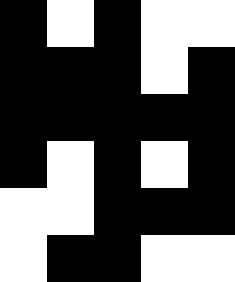[["black", "white", "black", "white", "white"], ["black", "black", "black", "white", "black"], ["black", "black", "black", "black", "black"], ["black", "white", "black", "white", "black"], ["white", "white", "black", "black", "black"], ["white", "black", "black", "white", "white"]]